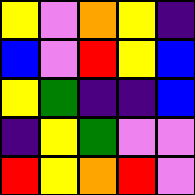[["yellow", "violet", "orange", "yellow", "indigo"], ["blue", "violet", "red", "yellow", "blue"], ["yellow", "green", "indigo", "indigo", "blue"], ["indigo", "yellow", "green", "violet", "violet"], ["red", "yellow", "orange", "red", "violet"]]